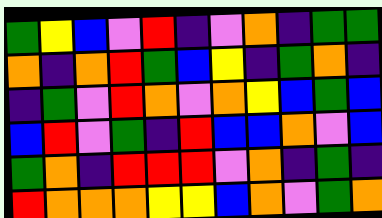[["green", "yellow", "blue", "violet", "red", "indigo", "violet", "orange", "indigo", "green", "green"], ["orange", "indigo", "orange", "red", "green", "blue", "yellow", "indigo", "green", "orange", "indigo"], ["indigo", "green", "violet", "red", "orange", "violet", "orange", "yellow", "blue", "green", "blue"], ["blue", "red", "violet", "green", "indigo", "red", "blue", "blue", "orange", "violet", "blue"], ["green", "orange", "indigo", "red", "red", "red", "violet", "orange", "indigo", "green", "indigo"], ["red", "orange", "orange", "orange", "yellow", "yellow", "blue", "orange", "violet", "green", "orange"]]